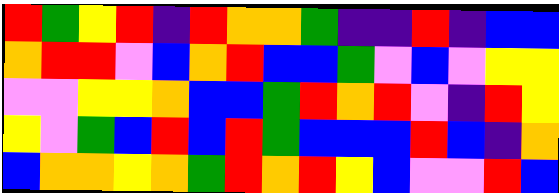[["red", "green", "yellow", "red", "indigo", "red", "orange", "orange", "green", "indigo", "indigo", "red", "indigo", "blue", "blue"], ["orange", "red", "red", "violet", "blue", "orange", "red", "blue", "blue", "green", "violet", "blue", "violet", "yellow", "yellow"], ["violet", "violet", "yellow", "yellow", "orange", "blue", "blue", "green", "red", "orange", "red", "violet", "indigo", "red", "yellow"], ["yellow", "violet", "green", "blue", "red", "blue", "red", "green", "blue", "blue", "blue", "red", "blue", "indigo", "orange"], ["blue", "orange", "orange", "yellow", "orange", "green", "red", "orange", "red", "yellow", "blue", "violet", "violet", "red", "blue"]]